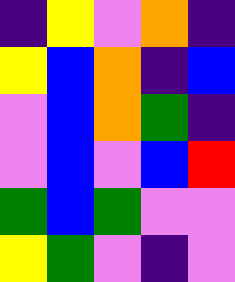[["indigo", "yellow", "violet", "orange", "indigo"], ["yellow", "blue", "orange", "indigo", "blue"], ["violet", "blue", "orange", "green", "indigo"], ["violet", "blue", "violet", "blue", "red"], ["green", "blue", "green", "violet", "violet"], ["yellow", "green", "violet", "indigo", "violet"]]